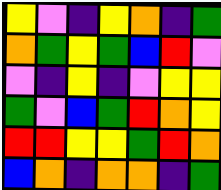[["yellow", "violet", "indigo", "yellow", "orange", "indigo", "green"], ["orange", "green", "yellow", "green", "blue", "red", "violet"], ["violet", "indigo", "yellow", "indigo", "violet", "yellow", "yellow"], ["green", "violet", "blue", "green", "red", "orange", "yellow"], ["red", "red", "yellow", "yellow", "green", "red", "orange"], ["blue", "orange", "indigo", "orange", "orange", "indigo", "green"]]